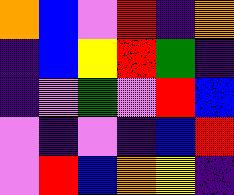[["orange", "blue", "violet", "red", "indigo", "orange"], ["indigo", "blue", "yellow", "red", "green", "indigo"], ["indigo", "violet", "green", "violet", "red", "blue"], ["violet", "indigo", "violet", "indigo", "blue", "red"], ["violet", "red", "blue", "orange", "yellow", "indigo"]]